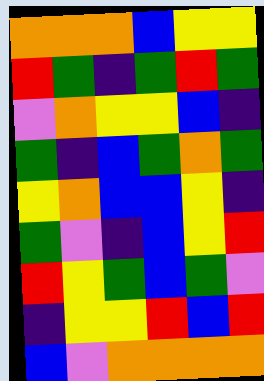[["orange", "orange", "orange", "blue", "yellow", "yellow"], ["red", "green", "indigo", "green", "red", "green"], ["violet", "orange", "yellow", "yellow", "blue", "indigo"], ["green", "indigo", "blue", "green", "orange", "green"], ["yellow", "orange", "blue", "blue", "yellow", "indigo"], ["green", "violet", "indigo", "blue", "yellow", "red"], ["red", "yellow", "green", "blue", "green", "violet"], ["indigo", "yellow", "yellow", "red", "blue", "red"], ["blue", "violet", "orange", "orange", "orange", "orange"]]